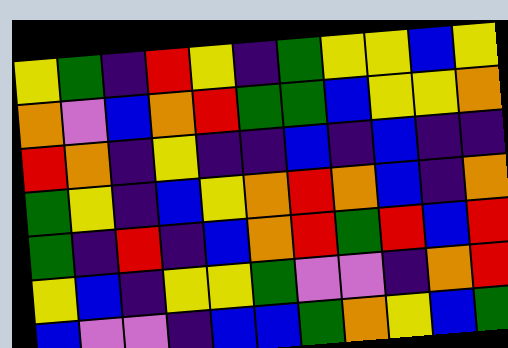[["yellow", "green", "indigo", "red", "yellow", "indigo", "green", "yellow", "yellow", "blue", "yellow"], ["orange", "violet", "blue", "orange", "red", "green", "green", "blue", "yellow", "yellow", "orange"], ["red", "orange", "indigo", "yellow", "indigo", "indigo", "blue", "indigo", "blue", "indigo", "indigo"], ["green", "yellow", "indigo", "blue", "yellow", "orange", "red", "orange", "blue", "indigo", "orange"], ["green", "indigo", "red", "indigo", "blue", "orange", "red", "green", "red", "blue", "red"], ["yellow", "blue", "indigo", "yellow", "yellow", "green", "violet", "violet", "indigo", "orange", "red"], ["blue", "violet", "violet", "indigo", "blue", "blue", "green", "orange", "yellow", "blue", "green"]]